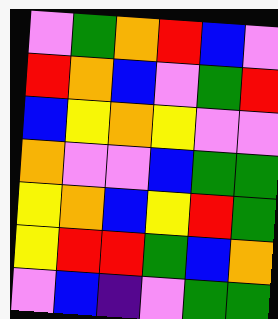[["violet", "green", "orange", "red", "blue", "violet"], ["red", "orange", "blue", "violet", "green", "red"], ["blue", "yellow", "orange", "yellow", "violet", "violet"], ["orange", "violet", "violet", "blue", "green", "green"], ["yellow", "orange", "blue", "yellow", "red", "green"], ["yellow", "red", "red", "green", "blue", "orange"], ["violet", "blue", "indigo", "violet", "green", "green"]]